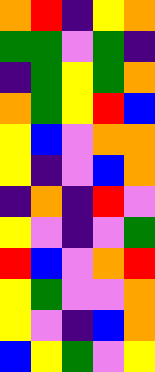[["orange", "red", "indigo", "yellow", "orange"], ["green", "green", "violet", "green", "indigo"], ["indigo", "green", "yellow", "green", "orange"], ["orange", "green", "yellow", "red", "blue"], ["yellow", "blue", "violet", "orange", "orange"], ["yellow", "indigo", "violet", "blue", "orange"], ["indigo", "orange", "indigo", "red", "violet"], ["yellow", "violet", "indigo", "violet", "green"], ["red", "blue", "violet", "orange", "red"], ["yellow", "green", "violet", "violet", "orange"], ["yellow", "violet", "indigo", "blue", "orange"], ["blue", "yellow", "green", "violet", "yellow"]]